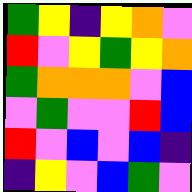[["green", "yellow", "indigo", "yellow", "orange", "violet"], ["red", "violet", "yellow", "green", "yellow", "orange"], ["green", "orange", "orange", "orange", "violet", "blue"], ["violet", "green", "violet", "violet", "red", "blue"], ["red", "violet", "blue", "violet", "blue", "indigo"], ["indigo", "yellow", "violet", "blue", "green", "violet"]]